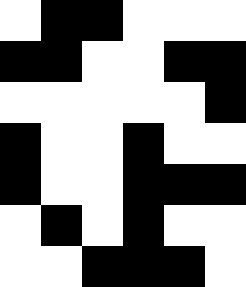[["white", "black", "black", "white", "white", "white"], ["black", "black", "white", "white", "black", "black"], ["white", "white", "white", "white", "white", "black"], ["black", "white", "white", "black", "white", "white"], ["black", "white", "white", "black", "black", "black"], ["white", "black", "white", "black", "white", "white"], ["white", "white", "black", "black", "black", "white"]]